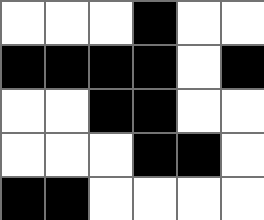[["white", "white", "white", "black", "white", "white"], ["black", "black", "black", "black", "white", "black"], ["white", "white", "black", "black", "white", "white"], ["white", "white", "white", "black", "black", "white"], ["black", "black", "white", "white", "white", "white"]]